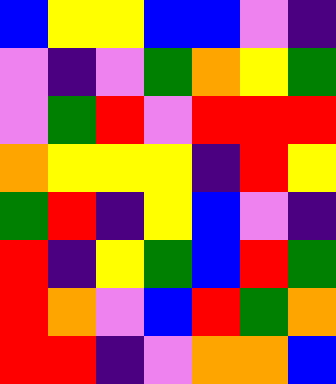[["blue", "yellow", "yellow", "blue", "blue", "violet", "indigo"], ["violet", "indigo", "violet", "green", "orange", "yellow", "green"], ["violet", "green", "red", "violet", "red", "red", "red"], ["orange", "yellow", "yellow", "yellow", "indigo", "red", "yellow"], ["green", "red", "indigo", "yellow", "blue", "violet", "indigo"], ["red", "indigo", "yellow", "green", "blue", "red", "green"], ["red", "orange", "violet", "blue", "red", "green", "orange"], ["red", "red", "indigo", "violet", "orange", "orange", "blue"]]